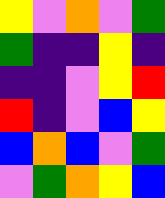[["yellow", "violet", "orange", "violet", "green"], ["green", "indigo", "indigo", "yellow", "indigo"], ["indigo", "indigo", "violet", "yellow", "red"], ["red", "indigo", "violet", "blue", "yellow"], ["blue", "orange", "blue", "violet", "green"], ["violet", "green", "orange", "yellow", "blue"]]